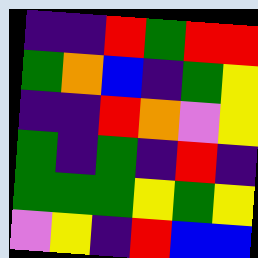[["indigo", "indigo", "red", "green", "red", "red"], ["green", "orange", "blue", "indigo", "green", "yellow"], ["indigo", "indigo", "red", "orange", "violet", "yellow"], ["green", "indigo", "green", "indigo", "red", "indigo"], ["green", "green", "green", "yellow", "green", "yellow"], ["violet", "yellow", "indigo", "red", "blue", "blue"]]